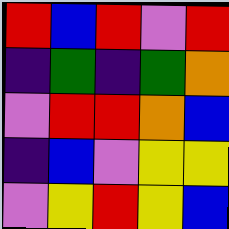[["red", "blue", "red", "violet", "red"], ["indigo", "green", "indigo", "green", "orange"], ["violet", "red", "red", "orange", "blue"], ["indigo", "blue", "violet", "yellow", "yellow"], ["violet", "yellow", "red", "yellow", "blue"]]